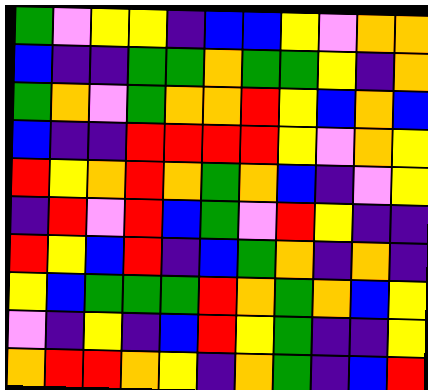[["green", "violet", "yellow", "yellow", "indigo", "blue", "blue", "yellow", "violet", "orange", "orange"], ["blue", "indigo", "indigo", "green", "green", "orange", "green", "green", "yellow", "indigo", "orange"], ["green", "orange", "violet", "green", "orange", "orange", "red", "yellow", "blue", "orange", "blue"], ["blue", "indigo", "indigo", "red", "red", "red", "red", "yellow", "violet", "orange", "yellow"], ["red", "yellow", "orange", "red", "orange", "green", "orange", "blue", "indigo", "violet", "yellow"], ["indigo", "red", "violet", "red", "blue", "green", "violet", "red", "yellow", "indigo", "indigo"], ["red", "yellow", "blue", "red", "indigo", "blue", "green", "orange", "indigo", "orange", "indigo"], ["yellow", "blue", "green", "green", "green", "red", "orange", "green", "orange", "blue", "yellow"], ["violet", "indigo", "yellow", "indigo", "blue", "red", "yellow", "green", "indigo", "indigo", "yellow"], ["orange", "red", "red", "orange", "yellow", "indigo", "orange", "green", "indigo", "blue", "red"]]